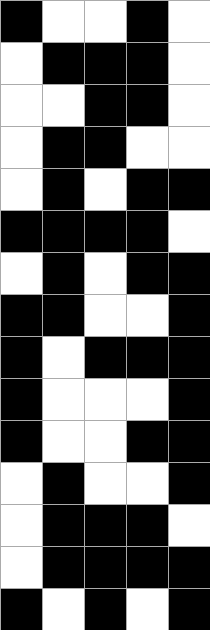[["black", "white", "white", "black", "white"], ["white", "black", "black", "black", "white"], ["white", "white", "black", "black", "white"], ["white", "black", "black", "white", "white"], ["white", "black", "white", "black", "black"], ["black", "black", "black", "black", "white"], ["white", "black", "white", "black", "black"], ["black", "black", "white", "white", "black"], ["black", "white", "black", "black", "black"], ["black", "white", "white", "white", "black"], ["black", "white", "white", "black", "black"], ["white", "black", "white", "white", "black"], ["white", "black", "black", "black", "white"], ["white", "black", "black", "black", "black"], ["black", "white", "black", "white", "black"]]